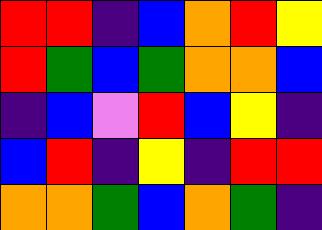[["red", "red", "indigo", "blue", "orange", "red", "yellow"], ["red", "green", "blue", "green", "orange", "orange", "blue"], ["indigo", "blue", "violet", "red", "blue", "yellow", "indigo"], ["blue", "red", "indigo", "yellow", "indigo", "red", "red"], ["orange", "orange", "green", "blue", "orange", "green", "indigo"]]